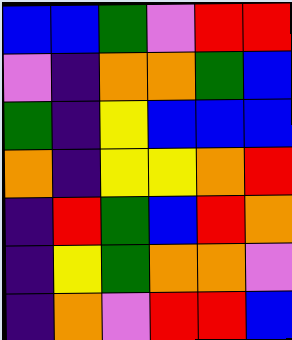[["blue", "blue", "green", "violet", "red", "red"], ["violet", "indigo", "orange", "orange", "green", "blue"], ["green", "indigo", "yellow", "blue", "blue", "blue"], ["orange", "indigo", "yellow", "yellow", "orange", "red"], ["indigo", "red", "green", "blue", "red", "orange"], ["indigo", "yellow", "green", "orange", "orange", "violet"], ["indigo", "orange", "violet", "red", "red", "blue"]]